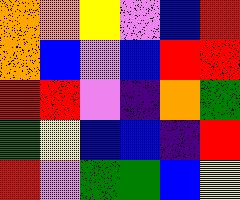[["orange", "orange", "yellow", "violet", "blue", "red"], ["orange", "blue", "violet", "blue", "red", "red"], ["red", "red", "violet", "indigo", "orange", "green"], ["green", "yellow", "blue", "blue", "indigo", "red"], ["red", "violet", "green", "green", "blue", "yellow"]]